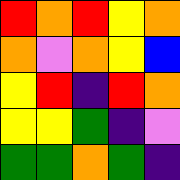[["red", "orange", "red", "yellow", "orange"], ["orange", "violet", "orange", "yellow", "blue"], ["yellow", "red", "indigo", "red", "orange"], ["yellow", "yellow", "green", "indigo", "violet"], ["green", "green", "orange", "green", "indigo"]]